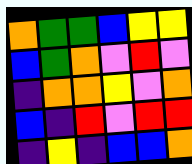[["orange", "green", "green", "blue", "yellow", "yellow"], ["blue", "green", "orange", "violet", "red", "violet"], ["indigo", "orange", "orange", "yellow", "violet", "orange"], ["blue", "indigo", "red", "violet", "red", "red"], ["indigo", "yellow", "indigo", "blue", "blue", "orange"]]